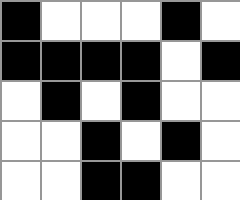[["black", "white", "white", "white", "black", "white"], ["black", "black", "black", "black", "white", "black"], ["white", "black", "white", "black", "white", "white"], ["white", "white", "black", "white", "black", "white"], ["white", "white", "black", "black", "white", "white"]]